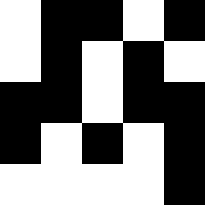[["white", "black", "black", "white", "black"], ["white", "black", "white", "black", "white"], ["black", "black", "white", "black", "black"], ["black", "white", "black", "white", "black"], ["white", "white", "white", "white", "black"]]